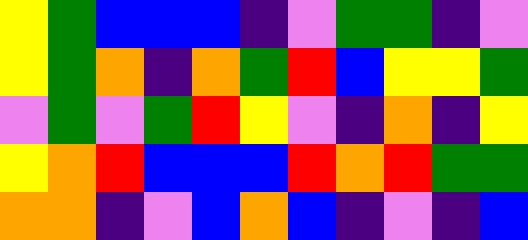[["yellow", "green", "blue", "blue", "blue", "indigo", "violet", "green", "green", "indigo", "violet"], ["yellow", "green", "orange", "indigo", "orange", "green", "red", "blue", "yellow", "yellow", "green"], ["violet", "green", "violet", "green", "red", "yellow", "violet", "indigo", "orange", "indigo", "yellow"], ["yellow", "orange", "red", "blue", "blue", "blue", "red", "orange", "red", "green", "green"], ["orange", "orange", "indigo", "violet", "blue", "orange", "blue", "indigo", "violet", "indigo", "blue"]]